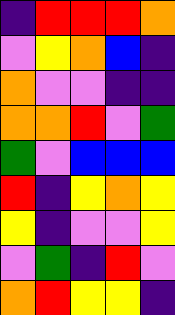[["indigo", "red", "red", "red", "orange"], ["violet", "yellow", "orange", "blue", "indigo"], ["orange", "violet", "violet", "indigo", "indigo"], ["orange", "orange", "red", "violet", "green"], ["green", "violet", "blue", "blue", "blue"], ["red", "indigo", "yellow", "orange", "yellow"], ["yellow", "indigo", "violet", "violet", "yellow"], ["violet", "green", "indigo", "red", "violet"], ["orange", "red", "yellow", "yellow", "indigo"]]